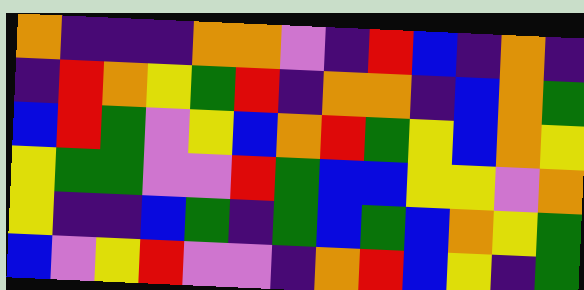[["orange", "indigo", "indigo", "indigo", "orange", "orange", "violet", "indigo", "red", "blue", "indigo", "orange", "indigo"], ["indigo", "red", "orange", "yellow", "green", "red", "indigo", "orange", "orange", "indigo", "blue", "orange", "green"], ["blue", "red", "green", "violet", "yellow", "blue", "orange", "red", "green", "yellow", "blue", "orange", "yellow"], ["yellow", "green", "green", "violet", "violet", "red", "green", "blue", "blue", "yellow", "yellow", "violet", "orange"], ["yellow", "indigo", "indigo", "blue", "green", "indigo", "green", "blue", "green", "blue", "orange", "yellow", "green"], ["blue", "violet", "yellow", "red", "violet", "violet", "indigo", "orange", "red", "blue", "yellow", "indigo", "green"]]